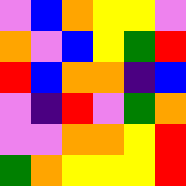[["violet", "blue", "orange", "yellow", "yellow", "violet"], ["orange", "violet", "blue", "yellow", "green", "red"], ["red", "blue", "orange", "orange", "indigo", "blue"], ["violet", "indigo", "red", "violet", "green", "orange"], ["violet", "violet", "orange", "orange", "yellow", "red"], ["green", "orange", "yellow", "yellow", "yellow", "red"]]